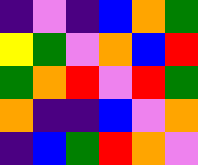[["indigo", "violet", "indigo", "blue", "orange", "green"], ["yellow", "green", "violet", "orange", "blue", "red"], ["green", "orange", "red", "violet", "red", "green"], ["orange", "indigo", "indigo", "blue", "violet", "orange"], ["indigo", "blue", "green", "red", "orange", "violet"]]